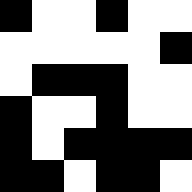[["black", "white", "white", "black", "white", "white"], ["white", "white", "white", "white", "white", "black"], ["white", "black", "black", "black", "white", "white"], ["black", "white", "white", "black", "white", "white"], ["black", "white", "black", "black", "black", "black"], ["black", "black", "white", "black", "black", "white"]]